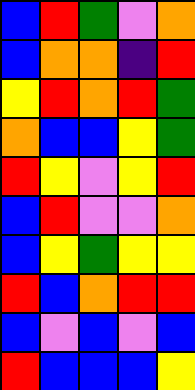[["blue", "red", "green", "violet", "orange"], ["blue", "orange", "orange", "indigo", "red"], ["yellow", "red", "orange", "red", "green"], ["orange", "blue", "blue", "yellow", "green"], ["red", "yellow", "violet", "yellow", "red"], ["blue", "red", "violet", "violet", "orange"], ["blue", "yellow", "green", "yellow", "yellow"], ["red", "blue", "orange", "red", "red"], ["blue", "violet", "blue", "violet", "blue"], ["red", "blue", "blue", "blue", "yellow"]]